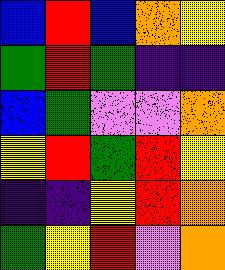[["blue", "red", "blue", "orange", "yellow"], ["green", "red", "green", "indigo", "indigo"], ["blue", "green", "violet", "violet", "orange"], ["yellow", "red", "green", "red", "yellow"], ["indigo", "indigo", "yellow", "red", "orange"], ["green", "yellow", "red", "violet", "orange"]]